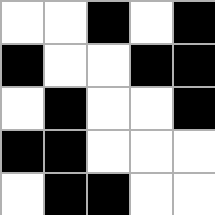[["white", "white", "black", "white", "black"], ["black", "white", "white", "black", "black"], ["white", "black", "white", "white", "black"], ["black", "black", "white", "white", "white"], ["white", "black", "black", "white", "white"]]